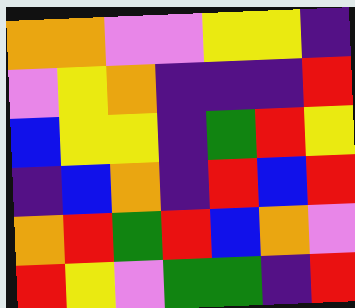[["orange", "orange", "violet", "violet", "yellow", "yellow", "indigo"], ["violet", "yellow", "orange", "indigo", "indigo", "indigo", "red"], ["blue", "yellow", "yellow", "indigo", "green", "red", "yellow"], ["indigo", "blue", "orange", "indigo", "red", "blue", "red"], ["orange", "red", "green", "red", "blue", "orange", "violet"], ["red", "yellow", "violet", "green", "green", "indigo", "red"]]